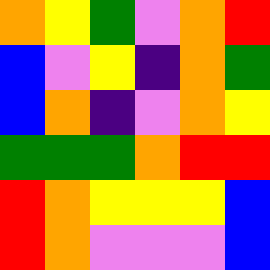[["orange", "yellow", "green", "violet", "orange", "red"], ["blue", "violet", "yellow", "indigo", "orange", "green"], ["blue", "orange", "indigo", "violet", "orange", "yellow"], ["green", "green", "green", "orange", "red", "red"], ["red", "orange", "yellow", "yellow", "yellow", "blue"], ["red", "orange", "violet", "violet", "violet", "blue"]]